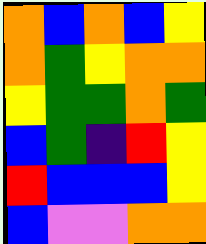[["orange", "blue", "orange", "blue", "yellow"], ["orange", "green", "yellow", "orange", "orange"], ["yellow", "green", "green", "orange", "green"], ["blue", "green", "indigo", "red", "yellow"], ["red", "blue", "blue", "blue", "yellow"], ["blue", "violet", "violet", "orange", "orange"]]